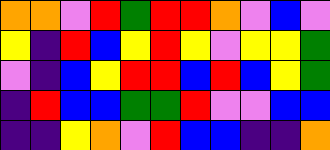[["orange", "orange", "violet", "red", "green", "red", "red", "orange", "violet", "blue", "violet"], ["yellow", "indigo", "red", "blue", "yellow", "red", "yellow", "violet", "yellow", "yellow", "green"], ["violet", "indigo", "blue", "yellow", "red", "red", "blue", "red", "blue", "yellow", "green"], ["indigo", "red", "blue", "blue", "green", "green", "red", "violet", "violet", "blue", "blue"], ["indigo", "indigo", "yellow", "orange", "violet", "red", "blue", "blue", "indigo", "indigo", "orange"]]